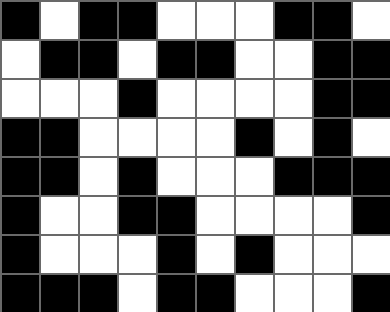[["black", "white", "black", "black", "white", "white", "white", "black", "black", "white"], ["white", "black", "black", "white", "black", "black", "white", "white", "black", "black"], ["white", "white", "white", "black", "white", "white", "white", "white", "black", "black"], ["black", "black", "white", "white", "white", "white", "black", "white", "black", "white"], ["black", "black", "white", "black", "white", "white", "white", "black", "black", "black"], ["black", "white", "white", "black", "black", "white", "white", "white", "white", "black"], ["black", "white", "white", "white", "black", "white", "black", "white", "white", "white"], ["black", "black", "black", "white", "black", "black", "white", "white", "white", "black"]]